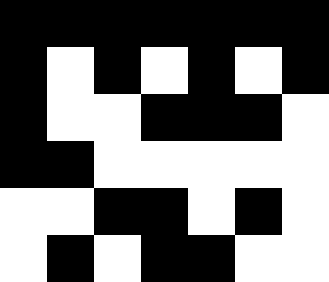[["black", "black", "black", "black", "black", "black", "black"], ["black", "white", "black", "white", "black", "white", "black"], ["black", "white", "white", "black", "black", "black", "white"], ["black", "black", "white", "white", "white", "white", "white"], ["white", "white", "black", "black", "white", "black", "white"], ["white", "black", "white", "black", "black", "white", "white"]]